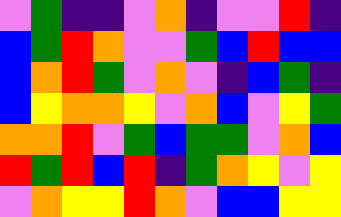[["violet", "green", "indigo", "indigo", "violet", "orange", "indigo", "violet", "violet", "red", "indigo"], ["blue", "green", "red", "orange", "violet", "violet", "green", "blue", "red", "blue", "blue"], ["blue", "orange", "red", "green", "violet", "orange", "violet", "indigo", "blue", "green", "indigo"], ["blue", "yellow", "orange", "orange", "yellow", "violet", "orange", "blue", "violet", "yellow", "green"], ["orange", "orange", "red", "violet", "green", "blue", "green", "green", "violet", "orange", "blue"], ["red", "green", "red", "blue", "red", "indigo", "green", "orange", "yellow", "violet", "yellow"], ["violet", "orange", "yellow", "yellow", "red", "orange", "violet", "blue", "blue", "yellow", "yellow"]]